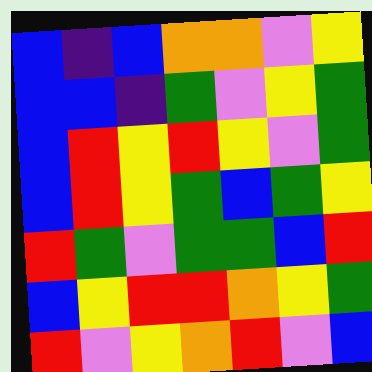[["blue", "indigo", "blue", "orange", "orange", "violet", "yellow"], ["blue", "blue", "indigo", "green", "violet", "yellow", "green"], ["blue", "red", "yellow", "red", "yellow", "violet", "green"], ["blue", "red", "yellow", "green", "blue", "green", "yellow"], ["red", "green", "violet", "green", "green", "blue", "red"], ["blue", "yellow", "red", "red", "orange", "yellow", "green"], ["red", "violet", "yellow", "orange", "red", "violet", "blue"]]